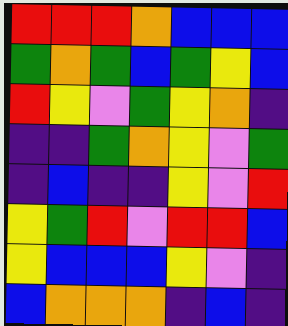[["red", "red", "red", "orange", "blue", "blue", "blue"], ["green", "orange", "green", "blue", "green", "yellow", "blue"], ["red", "yellow", "violet", "green", "yellow", "orange", "indigo"], ["indigo", "indigo", "green", "orange", "yellow", "violet", "green"], ["indigo", "blue", "indigo", "indigo", "yellow", "violet", "red"], ["yellow", "green", "red", "violet", "red", "red", "blue"], ["yellow", "blue", "blue", "blue", "yellow", "violet", "indigo"], ["blue", "orange", "orange", "orange", "indigo", "blue", "indigo"]]